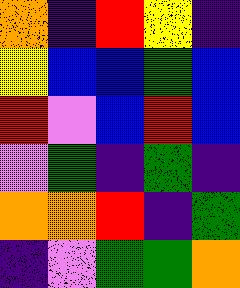[["orange", "indigo", "red", "yellow", "indigo"], ["yellow", "blue", "blue", "green", "blue"], ["red", "violet", "blue", "red", "blue"], ["violet", "green", "indigo", "green", "indigo"], ["orange", "orange", "red", "indigo", "green"], ["indigo", "violet", "green", "green", "orange"]]